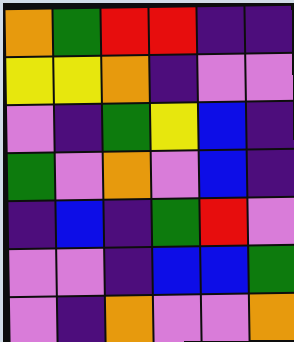[["orange", "green", "red", "red", "indigo", "indigo"], ["yellow", "yellow", "orange", "indigo", "violet", "violet"], ["violet", "indigo", "green", "yellow", "blue", "indigo"], ["green", "violet", "orange", "violet", "blue", "indigo"], ["indigo", "blue", "indigo", "green", "red", "violet"], ["violet", "violet", "indigo", "blue", "blue", "green"], ["violet", "indigo", "orange", "violet", "violet", "orange"]]